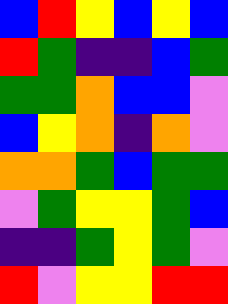[["blue", "red", "yellow", "blue", "yellow", "blue"], ["red", "green", "indigo", "indigo", "blue", "green"], ["green", "green", "orange", "blue", "blue", "violet"], ["blue", "yellow", "orange", "indigo", "orange", "violet"], ["orange", "orange", "green", "blue", "green", "green"], ["violet", "green", "yellow", "yellow", "green", "blue"], ["indigo", "indigo", "green", "yellow", "green", "violet"], ["red", "violet", "yellow", "yellow", "red", "red"]]